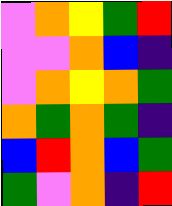[["violet", "orange", "yellow", "green", "red"], ["violet", "violet", "orange", "blue", "indigo"], ["violet", "orange", "yellow", "orange", "green"], ["orange", "green", "orange", "green", "indigo"], ["blue", "red", "orange", "blue", "green"], ["green", "violet", "orange", "indigo", "red"]]